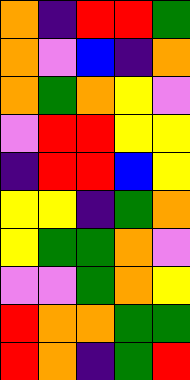[["orange", "indigo", "red", "red", "green"], ["orange", "violet", "blue", "indigo", "orange"], ["orange", "green", "orange", "yellow", "violet"], ["violet", "red", "red", "yellow", "yellow"], ["indigo", "red", "red", "blue", "yellow"], ["yellow", "yellow", "indigo", "green", "orange"], ["yellow", "green", "green", "orange", "violet"], ["violet", "violet", "green", "orange", "yellow"], ["red", "orange", "orange", "green", "green"], ["red", "orange", "indigo", "green", "red"]]